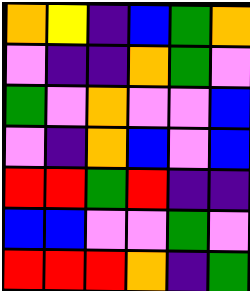[["orange", "yellow", "indigo", "blue", "green", "orange"], ["violet", "indigo", "indigo", "orange", "green", "violet"], ["green", "violet", "orange", "violet", "violet", "blue"], ["violet", "indigo", "orange", "blue", "violet", "blue"], ["red", "red", "green", "red", "indigo", "indigo"], ["blue", "blue", "violet", "violet", "green", "violet"], ["red", "red", "red", "orange", "indigo", "green"]]